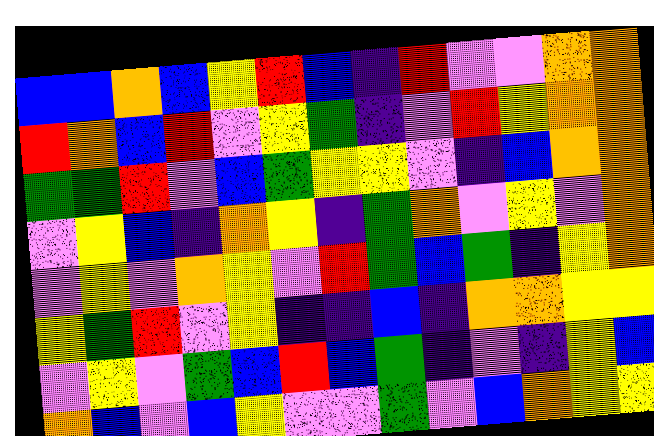[["blue", "blue", "orange", "blue", "yellow", "red", "blue", "indigo", "red", "violet", "violet", "orange", "orange"], ["red", "orange", "blue", "red", "violet", "yellow", "green", "indigo", "violet", "red", "yellow", "orange", "orange"], ["green", "green", "red", "violet", "blue", "green", "yellow", "yellow", "violet", "indigo", "blue", "orange", "orange"], ["violet", "yellow", "blue", "indigo", "orange", "yellow", "indigo", "green", "orange", "violet", "yellow", "violet", "orange"], ["violet", "yellow", "violet", "orange", "yellow", "violet", "red", "green", "blue", "green", "indigo", "yellow", "orange"], ["yellow", "green", "red", "violet", "yellow", "indigo", "indigo", "blue", "indigo", "orange", "orange", "yellow", "yellow"], ["violet", "yellow", "violet", "green", "blue", "red", "blue", "green", "indigo", "violet", "indigo", "yellow", "blue"], ["orange", "blue", "violet", "blue", "yellow", "violet", "violet", "green", "violet", "blue", "orange", "yellow", "yellow"]]